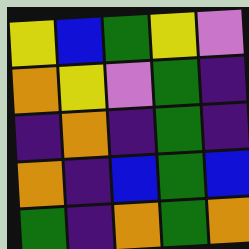[["yellow", "blue", "green", "yellow", "violet"], ["orange", "yellow", "violet", "green", "indigo"], ["indigo", "orange", "indigo", "green", "indigo"], ["orange", "indigo", "blue", "green", "blue"], ["green", "indigo", "orange", "green", "orange"]]